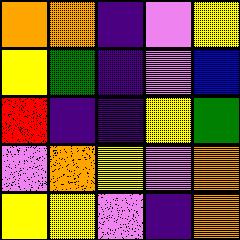[["orange", "orange", "indigo", "violet", "yellow"], ["yellow", "green", "indigo", "violet", "blue"], ["red", "indigo", "indigo", "yellow", "green"], ["violet", "orange", "yellow", "violet", "orange"], ["yellow", "yellow", "violet", "indigo", "orange"]]